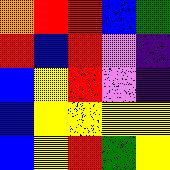[["orange", "red", "red", "blue", "green"], ["red", "blue", "red", "violet", "indigo"], ["blue", "yellow", "red", "violet", "indigo"], ["blue", "yellow", "yellow", "yellow", "yellow"], ["blue", "yellow", "red", "green", "yellow"]]